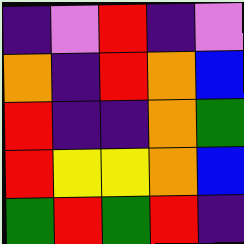[["indigo", "violet", "red", "indigo", "violet"], ["orange", "indigo", "red", "orange", "blue"], ["red", "indigo", "indigo", "orange", "green"], ["red", "yellow", "yellow", "orange", "blue"], ["green", "red", "green", "red", "indigo"]]